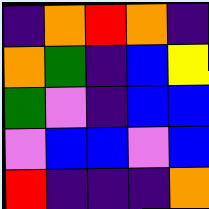[["indigo", "orange", "red", "orange", "indigo"], ["orange", "green", "indigo", "blue", "yellow"], ["green", "violet", "indigo", "blue", "blue"], ["violet", "blue", "blue", "violet", "blue"], ["red", "indigo", "indigo", "indigo", "orange"]]